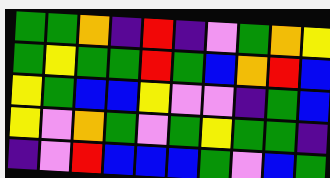[["green", "green", "orange", "indigo", "red", "indigo", "violet", "green", "orange", "yellow"], ["green", "yellow", "green", "green", "red", "green", "blue", "orange", "red", "blue"], ["yellow", "green", "blue", "blue", "yellow", "violet", "violet", "indigo", "green", "blue"], ["yellow", "violet", "orange", "green", "violet", "green", "yellow", "green", "green", "indigo"], ["indigo", "violet", "red", "blue", "blue", "blue", "green", "violet", "blue", "green"]]